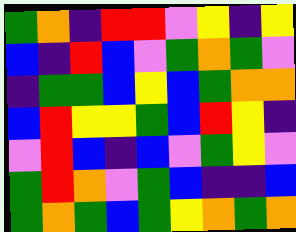[["green", "orange", "indigo", "red", "red", "violet", "yellow", "indigo", "yellow"], ["blue", "indigo", "red", "blue", "violet", "green", "orange", "green", "violet"], ["indigo", "green", "green", "blue", "yellow", "blue", "green", "orange", "orange"], ["blue", "red", "yellow", "yellow", "green", "blue", "red", "yellow", "indigo"], ["violet", "red", "blue", "indigo", "blue", "violet", "green", "yellow", "violet"], ["green", "red", "orange", "violet", "green", "blue", "indigo", "indigo", "blue"], ["green", "orange", "green", "blue", "green", "yellow", "orange", "green", "orange"]]